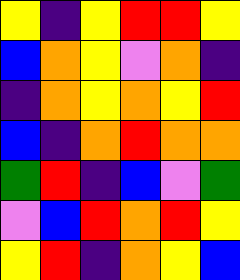[["yellow", "indigo", "yellow", "red", "red", "yellow"], ["blue", "orange", "yellow", "violet", "orange", "indigo"], ["indigo", "orange", "yellow", "orange", "yellow", "red"], ["blue", "indigo", "orange", "red", "orange", "orange"], ["green", "red", "indigo", "blue", "violet", "green"], ["violet", "blue", "red", "orange", "red", "yellow"], ["yellow", "red", "indigo", "orange", "yellow", "blue"]]